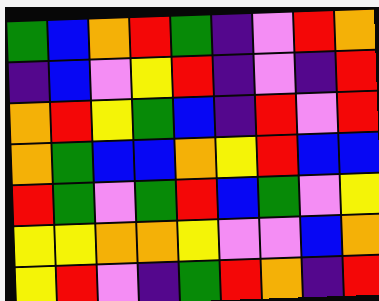[["green", "blue", "orange", "red", "green", "indigo", "violet", "red", "orange"], ["indigo", "blue", "violet", "yellow", "red", "indigo", "violet", "indigo", "red"], ["orange", "red", "yellow", "green", "blue", "indigo", "red", "violet", "red"], ["orange", "green", "blue", "blue", "orange", "yellow", "red", "blue", "blue"], ["red", "green", "violet", "green", "red", "blue", "green", "violet", "yellow"], ["yellow", "yellow", "orange", "orange", "yellow", "violet", "violet", "blue", "orange"], ["yellow", "red", "violet", "indigo", "green", "red", "orange", "indigo", "red"]]